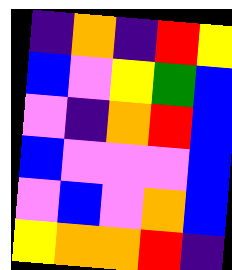[["indigo", "orange", "indigo", "red", "yellow"], ["blue", "violet", "yellow", "green", "blue"], ["violet", "indigo", "orange", "red", "blue"], ["blue", "violet", "violet", "violet", "blue"], ["violet", "blue", "violet", "orange", "blue"], ["yellow", "orange", "orange", "red", "indigo"]]